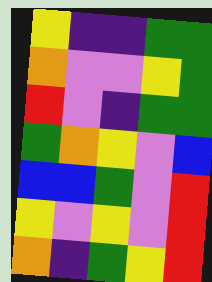[["yellow", "indigo", "indigo", "green", "green"], ["orange", "violet", "violet", "yellow", "green"], ["red", "violet", "indigo", "green", "green"], ["green", "orange", "yellow", "violet", "blue"], ["blue", "blue", "green", "violet", "red"], ["yellow", "violet", "yellow", "violet", "red"], ["orange", "indigo", "green", "yellow", "red"]]